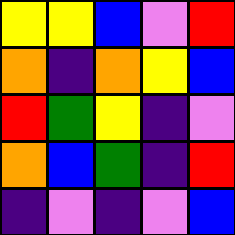[["yellow", "yellow", "blue", "violet", "red"], ["orange", "indigo", "orange", "yellow", "blue"], ["red", "green", "yellow", "indigo", "violet"], ["orange", "blue", "green", "indigo", "red"], ["indigo", "violet", "indigo", "violet", "blue"]]